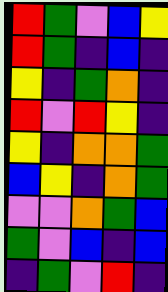[["red", "green", "violet", "blue", "yellow"], ["red", "green", "indigo", "blue", "indigo"], ["yellow", "indigo", "green", "orange", "indigo"], ["red", "violet", "red", "yellow", "indigo"], ["yellow", "indigo", "orange", "orange", "green"], ["blue", "yellow", "indigo", "orange", "green"], ["violet", "violet", "orange", "green", "blue"], ["green", "violet", "blue", "indigo", "blue"], ["indigo", "green", "violet", "red", "indigo"]]